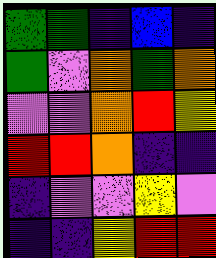[["green", "green", "indigo", "blue", "indigo"], ["green", "violet", "orange", "green", "orange"], ["violet", "violet", "orange", "red", "yellow"], ["red", "red", "orange", "indigo", "indigo"], ["indigo", "violet", "violet", "yellow", "violet"], ["indigo", "indigo", "yellow", "red", "red"]]